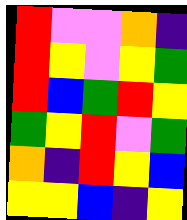[["red", "violet", "violet", "orange", "indigo"], ["red", "yellow", "violet", "yellow", "green"], ["red", "blue", "green", "red", "yellow"], ["green", "yellow", "red", "violet", "green"], ["orange", "indigo", "red", "yellow", "blue"], ["yellow", "yellow", "blue", "indigo", "yellow"]]